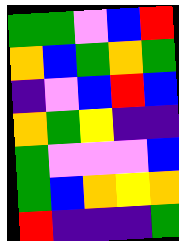[["green", "green", "violet", "blue", "red"], ["orange", "blue", "green", "orange", "green"], ["indigo", "violet", "blue", "red", "blue"], ["orange", "green", "yellow", "indigo", "indigo"], ["green", "violet", "violet", "violet", "blue"], ["green", "blue", "orange", "yellow", "orange"], ["red", "indigo", "indigo", "indigo", "green"]]